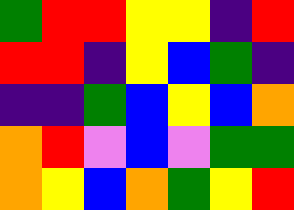[["green", "red", "red", "yellow", "yellow", "indigo", "red"], ["red", "red", "indigo", "yellow", "blue", "green", "indigo"], ["indigo", "indigo", "green", "blue", "yellow", "blue", "orange"], ["orange", "red", "violet", "blue", "violet", "green", "green"], ["orange", "yellow", "blue", "orange", "green", "yellow", "red"]]